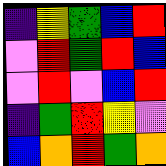[["indigo", "yellow", "green", "blue", "red"], ["violet", "red", "green", "red", "blue"], ["violet", "red", "violet", "blue", "red"], ["indigo", "green", "red", "yellow", "violet"], ["blue", "orange", "red", "green", "orange"]]